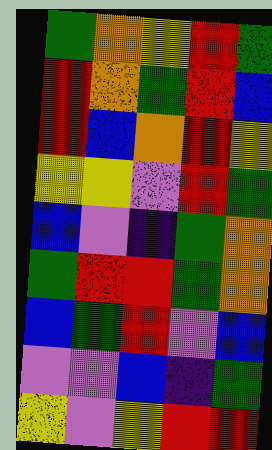[["green", "orange", "yellow", "red", "green"], ["red", "orange", "green", "red", "blue"], ["red", "blue", "orange", "red", "yellow"], ["yellow", "yellow", "violet", "red", "green"], ["blue", "violet", "indigo", "green", "orange"], ["green", "red", "red", "green", "orange"], ["blue", "green", "red", "violet", "blue"], ["violet", "violet", "blue", "indigo", "green"], ["yellow", "violet", "yellow", "red", "red"]]